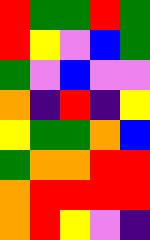[["red", "green", "green", "red", "green"], ["red", "yellow", "violet", "blue", "green"], ["green", "violet", "blue", "violet", "violet"], ["orange", "indigo", "red", "indigo", "yellow"], ["yellow", "green", "green", "orange", "blue"], ["green", "orange", "orange", "red", "red"], ["orange", "red", "red", "red", "red"], ["orange", "red", "yellow", "violet", "indigo"]]